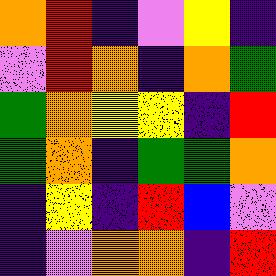[["orange", "red", "indigo", "violet", "yellow", "indigo"], ["violet", "red", "orange", "indigo", "orange", "green"], ["green", "orange", "yellow", "yellow", "indigo", "red"], ["green", "orange", "indigo", "green", "green", "orange"], ["indigo", "yellow", "indigo", "red", "blue", "violet"], ["indigo", "violet", "orange", "orange", "indigo", "red"]]